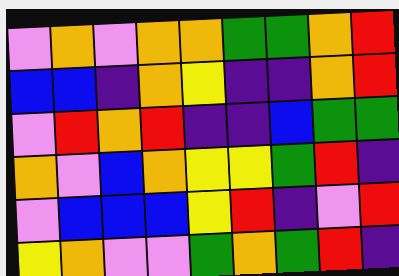[["violet", "orange", "violet", "orange", "orange", "green", "green", "orange", "red"], ["blue", "blue", "indigo", "orange", "yellow", "indigo", "indigo", "orange", "red"], ["violet", "red", "orange", "red", "indigo", "indigo", "blue", "green", "green"], ["orange", "violet", "blue", "orange", "yellow", "yellow", "green", "red", "indigo"], ["violet", "blue", "blue", "blue", "yellow", "red", "indigo", "violet", "red"], ["yellow", "orange", "violet", "violet", "green", "orange", "green", "red", "indigo"]]